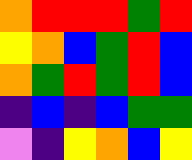[["orange", "red", "red", "red", "green", "red"], ["yellow", "orange", "blue", "green", "red", "blue"], ["orange", "green", "red", "green", "red", "blue"], ["indigo", "blue", "indigo", "blue", "green", "green"], ["violet", "indigo", "yellow", "orange", "blue", "yellow"]]